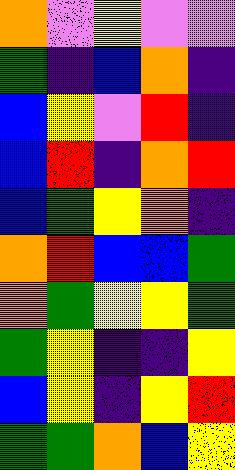[["orange", "violet", "yellow", "violet", "violet"], ["green", "indigo", "blue", "orange", "indigo"], ["blue", "yellow", "violet", "red", "indigo"], ["blue", "red", "indigo", "orange", "red"], ["blue", "green", "yellow", "orange", "indigo"], ["orange", "red", "blue", "blue", "green"], ["orange", "green", "yellow", "yellow", "green"], ["green", "yellow", "indigo", "indigo", "yellow"], ["blue", "yellow", "indigo", "yellow", "red"], ["green", "green", "orange", "blue", "yellow"]]